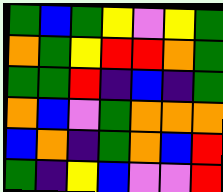[["green", "blue", "green", "yellow", "violet", "yellow", "green"], ["orange", "green", "yellow", "red", "red", "orange", "green"], ["green", "green", "red", "indigo", "blue", "indigo", "green"], ["orange", "blue", "violet", "green", "orange", "orange", "orange"], ["blue", "orange", "indigo", "green", "orange", "blue", "red"], ["green", "indigo", "yellow", "blue", "violet", "violet", "red"]]